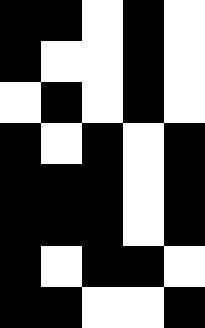[["black", "black", "white", "black", "white"], ["black", "white", "white", "black", "white"], ["white", "black", "white", "black", "white"], ["black", "white", "black", "white", "black"], ["black", "black", "black", "white", "black"], ["black", "black", "black", "white", "black"], ["black", "white", "black", "black", "white"], ["black", "black", "white", "white", "black"]]